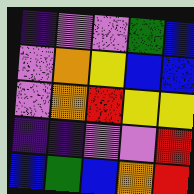[["indigo", "violet", "violet", "green", "blue"], ["violet", "orange", "yellow", "blue", "blue"], ["violet", "orange", "red", "yellow", "yellow"], ["indigo", "indigo", "violet", "violet", "red"], ["blue", "green", "blue", "orange", "red"]]